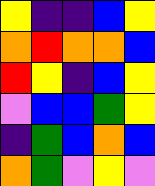[["yellow", "indigo", "indigo", "blue", "yellow"], ["orange", "red", "orange", "orange", "blue"], ["red", "yellow", "indigo", "blue", "yellow"], ["violet", "blue", "blue", "green", "yellow"], ["indigo", "green", "blue", "orange", "blue"], ["orange", "green", "violet", "yellow", "violet"]]